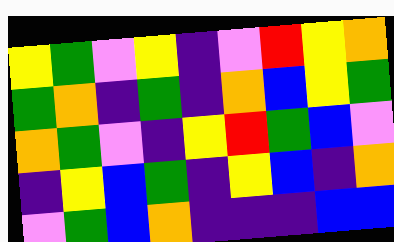[["yellow", "green", "violet", "yellow", "indigo", "violet", "red", "yellow", "orange"], ["green", "orange", "indigo", "green", "indigo", "orange", "blue", "yellow", "green"], ["orange", "green", "violet", "indigo", "yellow", "red", "green", "blue", "violet"], ["indigo", "yellow", "blue", "green", "indigo", "yellow", "blue", "indigo", "orange"], ["violet", "green", "blue", "orange", "indigo", "indigo", "indigo", "blue", "blue"]]